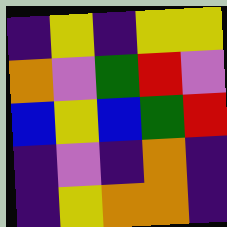[["indigo", "yellow", "indigo", "yellow", "yellow"], ["orange", "violet", "green", "red", "violet"], ["blue", "yellow", "blue", "green", "red"], ["indigo", "violet", "indigo", "orange", "indigo"], ["indigo", "yellow", "orange", "orange", "indigo"]]